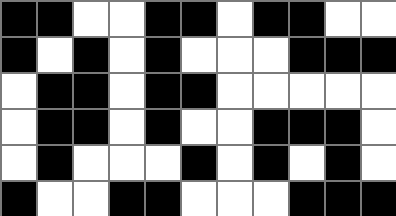[["black", "black", "white", "white", "black", "black", "white", "black", "black", "white", "white"], ["black", "white", "black", "white", "black", "white", "white", "white", "black", "black", "black"], ["white", "black", "black", "white", "black", "black", "white", "white", "white", "white", "white"], ["white", "black", "black", "white", "black", "white", "white", "black", "black", "black", "white"], ["white", "black", "white", "white", "white", "black", "white", "black", "white", "black", "white"], ["black", "white", "white", "black", "black", "white", "white", "white", "black", "black", "black"]]